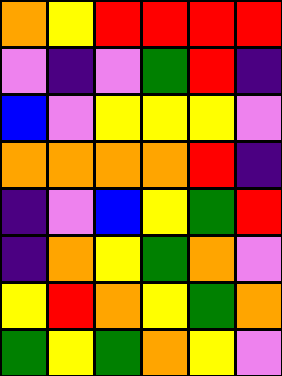[["orange", "yellow", "red", "red", "red", "red"], ["violet", "indigo", "violet", "green", "red", "indigo"], ["blue", "violet", "yellow", "yellow", "yellow", "violet"], ["orange", "orange", "orange", "orange", "red", "indigo"], ["indigo", "violet", "blue", "yellow", "green", "red"], ["indigo", "orange", "yellow", "green", "orange", "violet"], ["yellow", "red", "orange", "yellow", "green", "orange"], ["green", "yellow", "green", "orange", "yellow", "violet"]]